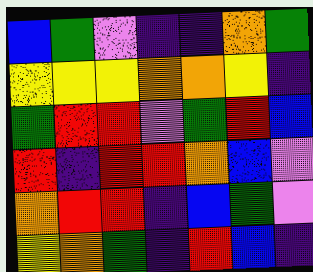[["blue", "green", "violet", "indigo", "indigo", "orange", "green"], ["yellow", "yellow", "yellow", "orange", "orange", "yellow", "indigo"], ["green", "red", "red", "violet", "green", "red", "blue"], ["red", "indigo", "red", "red", "orange", "blue", "violet"], ["orange", "red", "red", "indigo", "blue", "green", "violet"], ["yellow", "orange", "green", "indigo", "red", "blue", "indigo"]]